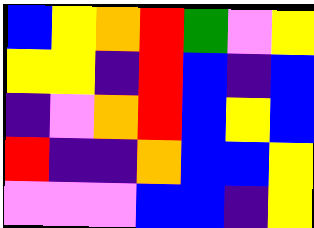[["blue", "yellow", "orange", "red", "green", "violet", "yellow"], ["yellow", "yellow", "indigo", "red", "blue", "indigo", "blue"], ["indigo", "violet", "orange", "red", "blue", "yellow", "blue"], ["red", "indigo", "indigo", "orange", "blue", "blue", "yellow"], ["violet", "violet", "violet", "blue", "blue", "indigo", "yellow"]]